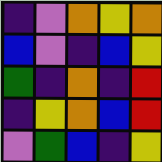[["indigo", "violet", "orange", "yellow", "orange"], ["blue", "violet", "indigo", "blue", "yellow"], ["green", "indigo", "orange", "indigo", "red"], ["indigo", "yellow", "orange", "blue", "red"], ["violet", "green", "blue", "indigo", "yellow"]]